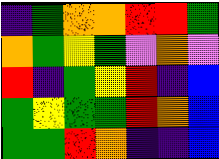[["indigo", "green", "orange", "orange", "red", "red", "green"], ["orange", "green", "yellow", "green", "violet", "orange", "violet"], ["red", "indigo", "green", "yellow", "red", "indigo", "blue"], ["green", "yellow", "green", "green", "red", "orange", "blue"], ["green", "green", "red", "orange", "indigo", "indigo", "blue"]]